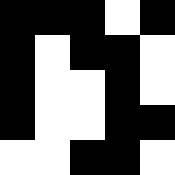[["black", "black", "black", "white", "black"], ["black", "white", "black", "black", "white"], ["black", "white", "white", "black", "white"], ["black", "white", "white", "black", "black"], ["white", "white", "black", "black", "white"]]